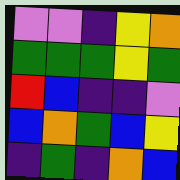[["violet", "violet", "indigo", "yellow", "orange"], ["green", "green", "green", "yellow", "green"], ["red", "blue", "indigo", "indigo", "violet"], ["blue", "orange", "green", "blue", "yellow"], ["indigo", "green", "indigo", "orange", "blue"]]